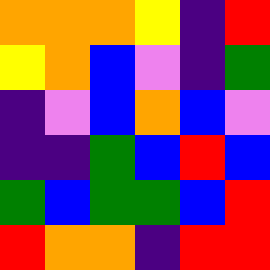[["orange", "orange", "orange", "yellow", "indigo", "red"], ["yellow", "orange", "blue", "violet", "indigo", "green"], ["indigo", "violet", "blue", "orange", "blue", "violet"], ["indigo", "indigo", "green", "blue", "red", "blue"], ["green", "blue", "green", "green", "blue", "red"], ["red", "orange", "orange", "indigo", "red", "red"]]